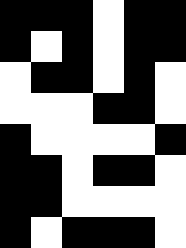[["black", "black", "black", "white", "black", "black"], ["black", "white", "black", "white", "black", "black"], ["white", "black", "black", "white", "black", "white"], ["white", "white", "white", "black", "black", "white"], ["black", "white", "white", "white", "white", "black"], ["black", "black", "white", "black", "black", "white"], ["black", "black", "white", "white", "white", "white"], ["black", "white", "black", "black", "black", "white"]]